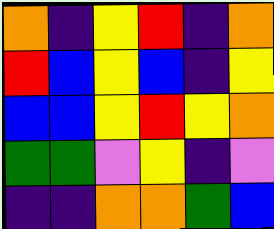[["orange", "indigo", "yellow", "red", "indigo", "orange"], ["red", "blue", "yellow", "blue", "indigo", "yellow"], ["blue", "blue", "yellow", "red", "yellow", "orange"], ["green", "green", "violet", "yellow", "indigo", "violet"], ["indigo", "indigo", "orange", "orange", "green", "blue"]]